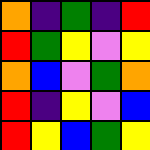[["orange", "indigo", "green", "indigo", "red"], ["red", "green", "yellow", "violet", "yellow"], ["orange", "blue", "violet", "green", "orange"], ["red", "indigo", "yellow", "violet", "blue"], ["red", "yellow", "blue", "green", "yellow"]]